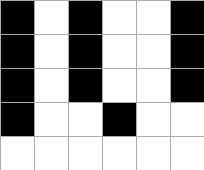[["black", "white", "black", "white", "white", "black"], ["black", "white", "black", "white", "white", "black"], ["black", "white", "black", "white", "white", "black"], ["black", "white", "white", "black", "white", "white"], ["white", "white", "white", "white", "white", "white"]]